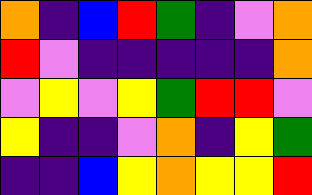[["orange", "indigo", "blue", "red", "green", "indigo", "violet", "orange"], ["red", "violet", "indigo", "indigo", "indigo", "indigo", "indigo", "orange"], ["violet", "yellow", "violet", "yellow", "green", "red", "red", "violet"], ["yellow", "indigo", "indigo", "violet", "orange", "indigo", "yellow", "green"], ["indigo", "indigo", "blue", "yellow", "orange", "yellow", "yellow", "red"]]